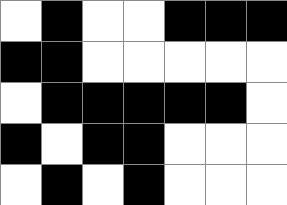[["white", "black", "white", "white", "black", "black", "black"], ["black", "black", "white", "white", "white", "white", "white"], ["white", "black", "black", "black", "black", "black", "white"], ["black", "white", "black", "black", "white", "white", "white"], ["white", "black", "white", "black", "white", "white", "white"]]